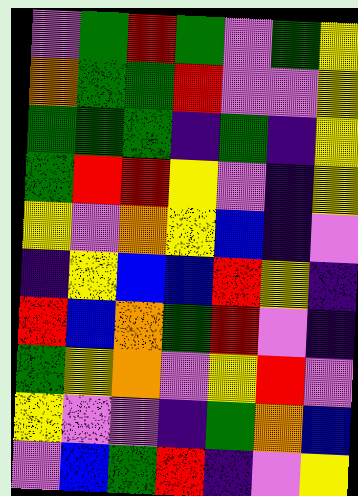[["violet", "green", "red", "green", "violet", "green", "yellow"], ["orange", "green", "green", "red", "violet", "violet", "yellow"], ["green", "green", "green", "indigo", "green", "indigo", "yellow"], ["green", "red", "red", "yellow", "violet", "indigo", "yellow"], ["yellow", "violet", "orange", "yellow", "blue", "indigo", "violet"], ["indigo", "yellow", "blue", "blue", "red", "yellow", "indigo"], ["red", "blue", "orange", "green", "red", "violet", "indigo"], ["green", "yellow", "orange", "violet", "yellow", "red", "violet"], ["yellow", "violet", "violet", "indigo", "green", "orange", "blue"], ["violet", "blue", "green", "red", "indigo", "violet", "yellow"]]